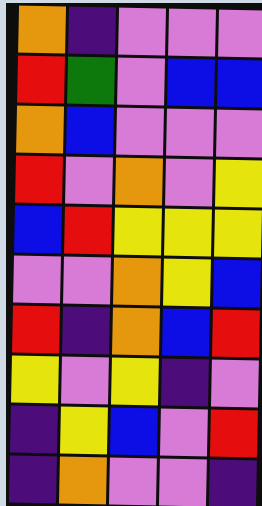[["orange", "indigo", "violet", "violet", "violet"], ["red", "green", "violet", "blue", "blue"], ["orange", "blue", "violet", "violet", "violet"], ["red", "violet", "orange", "violet", "yellow"], ["blue", "red", "yellow", "yellow", "yellow"], ["violet", "violet", "orange", "yellow", "blue"], ["red", "indigo", "orange", "blue", "red"], ["yellow", "violet", "yellow", "indigo", "violet"], ["indigo", "yellow", "blue", "violet", "red"], ["indigo", "orange", "violet", "violet", "indigo"]]